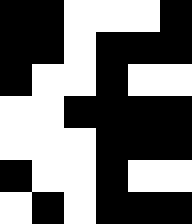[["black", "black", "white", "white", "white", "black"], ["black", "black", "white", "black", "black", "black"], ["black", "white", "white", "black", "white", "white"], ["white", "white", "black", "black", "black", "black"], ["white", "white", "white", "black", "black", "black"], ["black", "white", "white", "black", "white", "white"], ["white", "black", "white", "black", "black", "black"]]